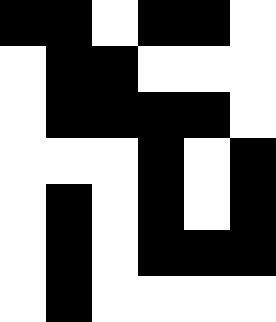[["black", "black", "white", "black", "black", "white"], ["white", "black", "black", "white", "white", "white"], ["white", "black", "black", "black", "black", "white"], ["white", "white", "white", "black", "white", "black"], ["white", "black", "white", "black", "white", "black"], ["white", "black", "white", "black", "black", "black"], ["white", "black", "white", "white", "white", "white"]]